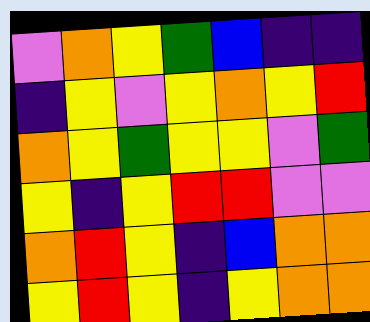[["violet", "orange", "yellow", "green", "blue", "indigo", "indigo"], ["indigo", "yellow", "violet", "yellow", "orange", "yellow", "red"], ["orange", "yellow", "green", "yellow", "yellow", "violet", "green"], ["yellow", "indigo", "yellow", "red", "red", "violet", "violet"], ["orange", "red", "yellow", "indigo", "blue", "orange", "orange"], ["yellow", "red", "yellow", "indigo", "yellow", "orange", "orange"]]